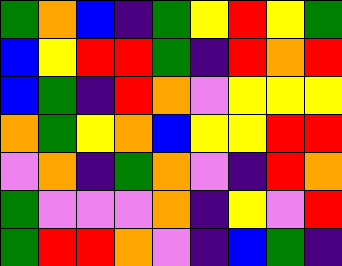[["green", "orange", "blue", "indigo", "green", "yellow", "red", "yellow", "green"], ["blue", "yellow", "red", "red", "green", "indigo", "red", "orange", "red"], ["blue", "green", "indigo", "red", "orange", "violet", "yellow", "yellow", "yellow"], ["orange", "green", "yellow", "orange", "blue", "yellow", "yellow", "red", "red"], ["violet", "orange", "indigo", "green", "orange", "violet", "indigo", "red", "orange"], ["green", "violet", "violet", "violet", "orange", "indigo", "yellow", "violet", "red"], ["green", "red", "red", "orange", "violet", "indigo", "blue", "green", "indigo"]]